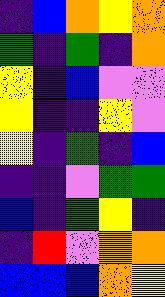[["indigo", "blue", "orange", "yellow", "orange"], ["green", "indigo", "green", "indigo", "orange"], ["yellow", "indigo", "blue", "violet", "violet"], ["yellow", "indigo", "indigo", "yellow", "violet"], ["yellow", "indigo", "green", "indigo", "blue"], ["indigo", "indigo", "violet", "green", "green"], ["blue", "indigo", "green", "yellow", "indigo"], ["indigo", "red", "violet", "orange", "orange"], ["blue", "blue", "blue", "orange", "yellow"]]